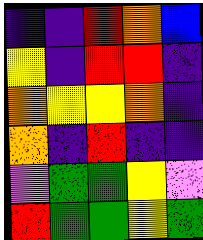[["indigo", "indigo", "red", "orange", "blue"], ["yellow", "indigo", "red", "red", "indigo"], ["orange", "yellow", "yellow", "orange", "indigo"], ["orange", "indigo", "red", "indigo", "indigo"], ["violet", "green", "green", "yellow", "violet"], ["red", "green", "green", "yellow", "green"]]